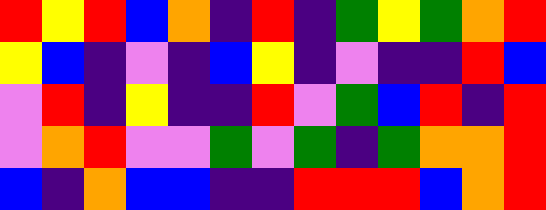[["red", "yellow", "red", "blue", "orange", "indigo", "red", "indigo", "green", "yellow", "green", "orange", "red"], ["yellow", "blue", "indigo", "violet", "indigo", "blue", "yellow", "indigo", "violet", "indigo", "indigo", "red", "blue"], ["violet", "red", "indigo", "yellow", "indigo", "indigo", "red", "violet", "green", "blue", "red", "indigo", "red"], ["violet", "orange", "red", "violet", "violet", "green", "violet", "green", "indigo", "green", "orange", "orange", "red"], ["blue", "indigo", "orange", "blue", "blue", "indigo", "indigo", "red", "red", "red", "blue", "orange", "red"]]